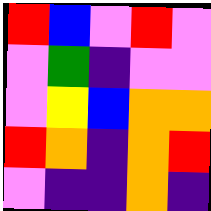[["red", "blue", "violet", "red", "violet"], ["violet", "green", "indigo", "violet", "violet"], ["violet", "yellow", "blue", "orange", "orange"], ["red", "orange", "indigo", "orange", "red"], ["violet", "indigo", "indigo", "orange", "indigo"]]